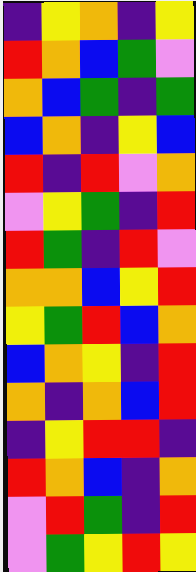[["indigo", "yellow", "orange", "indigo", "yellow"], ["red", "orange", "blue", "green", "violet"], ["orange", "blue", "green", "indigo", "green"], ["blue", "orange", "indigo", "yellow", "blue"], ["red", "indigo", "red", "violet", "orange"], ["violet", "yellow", "green", "indigo", "red"], ["red", "green", "indigo", "red", "violet"], ["orange", "orange", "blue", "yellow", "red"], ["yellow", "green", "red", "blue", "orange"], ["blue", "orange", "yellow", "indigo", "red"], ["orange", "indigo", "orange", "blue", "red"], ["indigo", "yellow", "red", "red", "indigo"], ["red", "orange", "blue", "indigo", "orange"], ["violet", "red", "green", "indigo", "red"], ["violet", "green", "yellow", "red", "yellow"]]